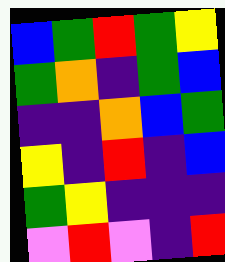[["blue", "green", "red", "green", "yellow"], ["green", "orange", "indigo", "green", "blue"], ["indigo", "indigo", "orange", "blue", "green"], ["yellow", "indigo", "red", "indigo", "blue"], ["green", "yellow", "indigo", "indigo", "indigo"], ["violet", "red", "violet", "indigo", "red"]]